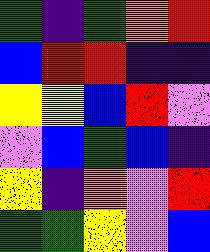[["green", "indigo", "green", "orange", "red"], ["blue", "red", "red", "indigo", "indigo"], ["yellow", "yellow", "blue", "red", "violet"], ["violet", "blue", "green", "blue", "indigo"], ["yellow", "indigo", "orange", "violet", "red"], ["green", "green", "yellow", "violet", "blue"]]